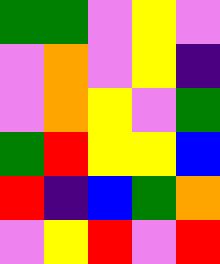[["green", "green", "violet", "yellow", "violet"], ["violet", "orange", "violet", "yellow", "indigo"], ["violet", "orange", "yellow", "violet", "green"], ["green", "red", "yellow", "yellow", "blue"], ["red", "indigo", "blue", "green", "orange"], ["violet", "yellow", "red", "violet", "red"]]